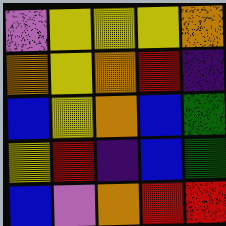[["violet", "yellow", "yellow", "yellow", "orange"], ["orange", "yellow", "orange", "red", "indigo"], ["blue", "yellow", "orange", "blue", "green"], ["yellow", "red", "indigo", "blue", "green"], ["blue", "violet", "orange", "red", "red"]]